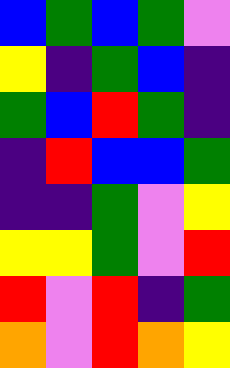[["blue", "green", "blue", "green", "violet"], ["yellow", "indigo", "green", "blue", "indigo"], ["green", "blue", "red", "green", "indigo"], ["indigo", "red", "blue", "blue", "green"], ["indigo", "indigo", "green", "violet", "yellow"], ["yellow", "yellow", "green", "violet", "red"], ["red", "violet", "red", "indigo", "green"], ["orange", "violet", "red", "orange", "yellow"]]